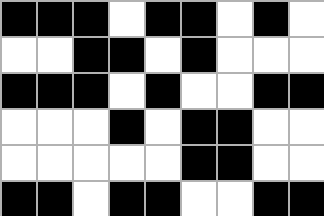[["black", "black", "black", "white", "black", "black", "white", "black", "white"], ["white", "white", "black", "black", "white", "black", "white", "white", "white"], ["black", "black", "black", "white", "black", "white", "white", "black", "black"], ["white", "white", "white", "black", "white", "black", "black", "white", "white"], ["white", "white", "white", "white", "white", "black", "black", "white", "white"], ["black", "black", "white", "black", "black", "white", "white", "black", "black"]]